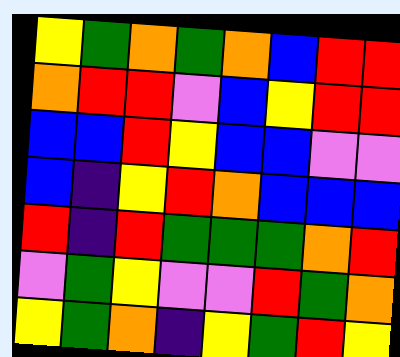[["yellow", "green", "orange", "green", "orange", "blue", "red", "red"], ["orange", "red", "red", "violet", "blue", "yellow", "red", "red"], ["blue", "blue", "red", "yellow", "blue", "blue", "violet", "violet"], ["blue", "indigo", "yellow", "red", "orange", "blue", "blue", "blue"], ["red", "indigo", "red", "green", "green", "green", "orange", "red"], ["violet", "green", "yellow", "violet", "violet", "red", "green", "orange"], ["yellow", "green", "orange", "indigo", "yellow", "green", "red", "yellow"]]